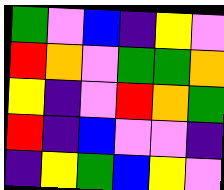[["green", "violet", "blue", "indigo", "yellow", "violet"], ["red", "orange", "violet", "green", "green", "orange"], ["yellow", "indigo", "violet", "red", "orange", "green"], ["red", "indigo", "blue", "violet", "violet", "indigo"], ["indigo", "yellow", "green", "blue", "yellow", "violet"]]